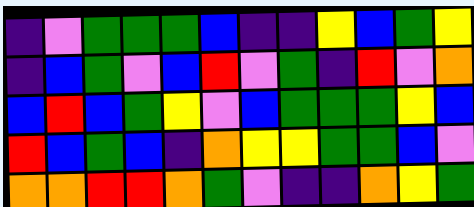[["indigo", "violet", "green", "green", "green", "blue", "indigo", "indigo", "yellow", "blue", "green", "yellow"], ["indigo", "blue", "green", "violet", "blue", "red", "violet", "green", "indigo", "red", "violet", "orange"], ["blue", "red", "blue", "green", "yellow", "violet", "blue", "green", "green", "green", "yellow", "blue"], ["red", "blue", "green", "blue", "indigo", "orange", "yellow", "yellow", "green", "green", "blue", "violet"], ["orange", "orange", "red", "red", "orange", "green", "violet", "indigo", "indigo", "orange", "yellow", "green"]]